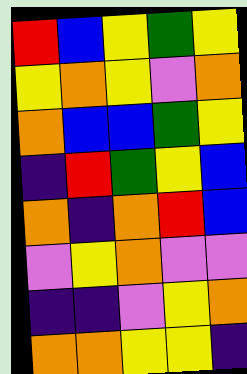[["red", "blue", "yellow", "green", "yellow"], ["yellow", "orange", "yellow", "violet", "orange"], ["orange", "blue", "blue", "green", "yellow"], ["indigo", "red", "green", "yellow", "blue"], ["orange", "indigo", "orange", "red", "blue"], ["violet", "yellow", "orange", "violet", "violet"], ["indigo", "indigo", "violet", "yellow", "orange"], ["orange", "orange", "yellow", "yellow", "indigo"]]